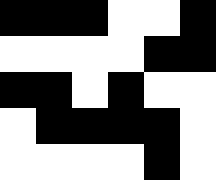[["black", "black", "black", "white", "white", "black"], ["white", "white", "white", "white", "black", "black"], ["black", "black", "white", "black", "white", "white"], ["white", "black", "black", "black", "black", "white"], ["white", "white", "white", "white", "black", "white"]]